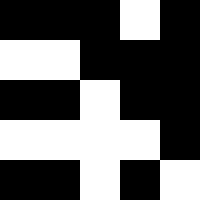[["black", "black", "black", "white", "black"], ["white", "white", "black", "black", "black"], ["black", "black", "white", "black", "black"], ["white", "white", "white", "white", "black"], ["black", "black", "white", "black", "white"]]